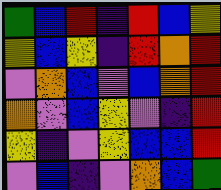[["green", "blue", "red", "indigo", "red", "blue", "yellow"], ["yellow", "blue", "yellow", "indigo", "red", "orange", "red"], ["violet", "orange", "blue", "violet", "blue", "orange", "red"], ["orange", "violet", "blue", "yellow", "violet", "indigo", "red"], ["yellow", "indigo", "violet", "yellow", "blue", "blue", "red"], ["violet", "blue", "indigo", "violet", "orange", "blue", "green"]]